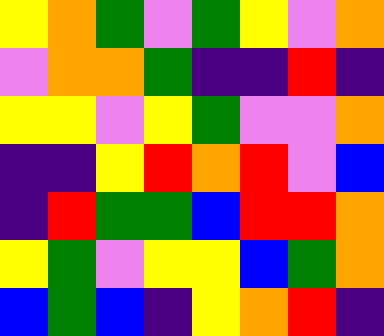[["yellow", "orange", "green", "violet", "green", "yellow", "violet", "orange"], ["violet", "orange", "orange", "green", "indigo", "indigo", "red", "indigo"], ["yellow", "yellow", "violet", "yellow", "green", "violet", "violet", "orange"], ["indigo", "indigo", "yellow", "red", "orange", "red", "violet", "blue"], ["indigo", "red", "green", "green", "blue", "red", "red", "orange"], ["yellow", "green", "violet", "yellow", "yellow", "blue", "green", "orange"], ["blue", "green", "blue", "indigo", "yellow", "orange", "red", "indigo"]]